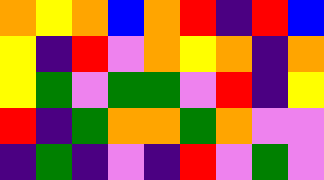[["orange", "yellow", "orange", "blue", "orange", "red", "indigo", "red", "blue"], ["yellow", "indigo", "red", "violet", "orange", "yellow", "orange", "indigo", "orange"], ["yellow", "green", "violet", "green", "green", "violet", "red", "indigo", "yellow"], ["red", "indigo", "green", "orange", "orange", "green", "orange", "violet", "violet"], ["indigo", "green", "indigo", "violet", "indigo", "red", "violet", "green", "violet"]]